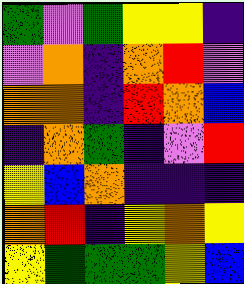[["green", "violet", "green", "yellow", "yellow", "indigo"], ["violet", "orange", "indigo", "orange", "red", "violet"], ["orange", "orange", "indigo", "red", "orange", "blue"], ["indigo", "orange", "green", "indigo", "violet", "red"], ["yellow", "blue", "orange", "indigo", "indigo", "indigo"], ["orange", "red", "indigo", "yellow", "orange", "yellow"], ["yellow", "green", "green", "green", "yellow", "blue"]]